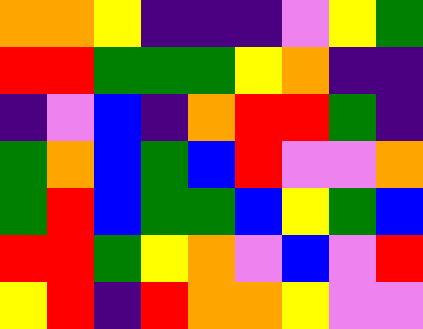[["orange", "orange", "yellow", "indigo", "indigo", "indigo", "violet", "yellow", "green"], ["red", "red", "green", "green", "green", "yellow", "orange", "indigo", "indigo"], ["indigo", "violet", "blue", "indigo", "orange", "red", "red", "green", "indigo"], ["green", "orange", "blue", "green", "blue", "red", "violet", "violet", "orange"], ["green", "red", "blue", "green", "green", "blue", "yellow", "green", "blue"], ["red", "red", "green", "yellow", "orange", "violet", "blue", "violet", "red"], ["yellow", "red", "indigo", "red", "orange", "orange", "yellow", "violet", "violet"]]